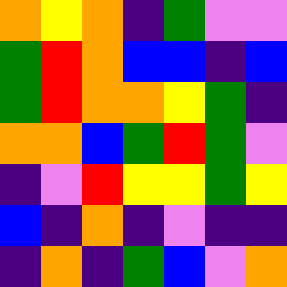[["orange", "yellow", "orange", "indigo", "green", "violet", "violet"], ["green", "red", "orange", "blue", "blue", "indigo", "blue"], ["green", "red", "orange", "orange", "yellow", "green", "indigo"], ["orange", "orange", "blue", "green", "red", "green", "violet"], ["indigo", "violet", "red", "yellow", "yellow", "green", "yellow"], ["blue", "indigo", "orange", "indigo", "violet", "indigo", "indigo"], ["indigo", "orange", "indigo", "green", "blue", "violet", "orange"]]